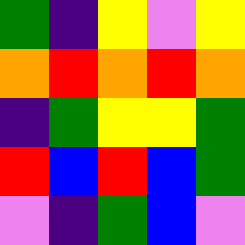[["green", "indigo", "yellow", "violet", "yellow"], ["orange", "red", "orange", "red", "orange"], ["indigo", "green", "yellow", "yellow", "green"], ["red", "blue", "red", "blue", "green"], ["violet", "indigo", "green", "blue", "violet"]]